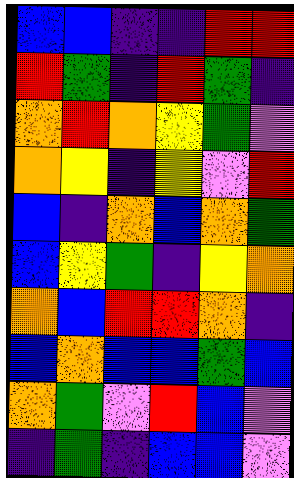[["blue", "blue", "indigo", "indigo", "red", "red"], ["red", "green", "indigo", "red", "green", "indigo"], ["orange", "red", "orange", "yellow", "green", "violet"], ["orange", "yellow", "indigo", "yellow", "violet", "red"], ["blue", "indigo", "orange", "blue", "orange", "green"], ["blue", "yellow", "green", "indigo", "yellow", "orange"], ["orange", "blue", "red", "red", "orange", "indigo"], ["blue", "orange", "blue", "blue", "green", "blue"], ["orange", "green", "violet", "red", "blue", "violet"], ["indigo", "green", "indigo", "blue", "blue", "violet"]]